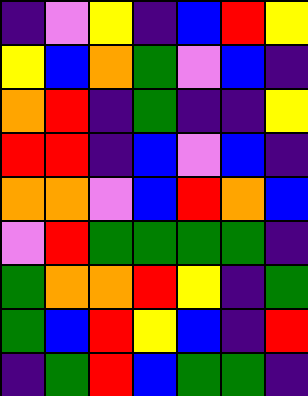[["indigo", "violet", "yellow", "indigo", "blue", "red", "yellow"], ["yellow", "blue", "orange", "green", "violet", "blue", "indigo"], ["orange", "red", "indigo", "green", "indigo", "indigo", "yellow"], ["red", "red", "indigo", "blue", "violet", "blue", "indigo"], ["orange", "orange", "violet", "blue", "red", "orange", "blue"], ["violet", "red", "green", "green", "green", "green", "indigo"], ["green", "orange", "orange", "red", "yellow", "indigo", "green"], ["green", "blue", "red", "yellow", "blue", "indigo", "red"], ["indigo", "green", "red", "blue", "green", "green", "indigo"]]